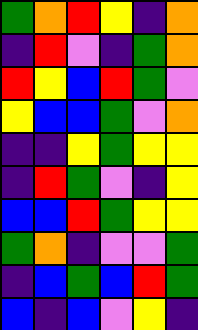[["green", "orange", "red", "yellow", "indigo", "orange"], ["indigo", "red", "violet", "indigo", "green", "orange"], ["red", "yellow", "blue", "red", "green", "violet"], ["yellow", "blue", "blue", "green", "violet", "orange"], ["indigo", "indigo", "yellow", "green", "yellow", "yellow"], ["indigo", "red", "green", "violet", "indigo", "yellow"], ["blue", "blue", "red", "green", "yellow", "yellow"], ["green", "orange", "indigo", "violet", "violet", "green"], ["indigo", "blue", "green", "blue", "red", "green"], ["blue", "indigo", "blue", "violet", "yellow", "indigo"]]